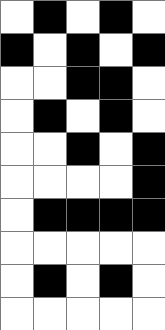[["white", "black", "white", "black", "white"], ["black", "white", "black", "white", "black"], ["white", "white", "black", "black", "white"], ["white", "black", "white", "black", "white"], ["white", "white", "black", "white", "black"], ["white", "white", "white", "white", "black"], ["white", "black", "black", "black", "black"], ["white", "white", "white", "white", "white"], ["white", "black", "white", "black", "white"], ["white", "white", "white", "white", "white"]]